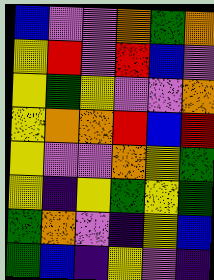[["blue", "violet", "violet", "orange", "green", "orange"], ["yellow", "red", "violet", "red", "blue", "violet"], ["yellow", "green", "yellow", "violet", "violet", "orange"], ["yellow", "orange", "orange", "red", "blue", "red"], ["yellow", "violet", "violet", "orange", "yellow", "green"], ["yellow", "indigo", "yellow", "green", "yellow", "green"], ["green", "orange", "violet", "indigo", "yellow", "blue"], ["green", "blue", "indigo", "yellow", "violet", "indigo"]]